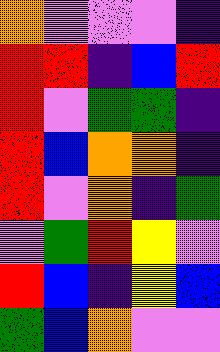[["orange", "violet", "violet", "violet", "indigo"], ["red", "red", "indigo", "blue", "red"], ["red", "violet", "green", "green", "indigo"], ["red", "blue", "orange", "orange", "indigo"], ["red", "violet", "orange", "indigo", "green"], ["violet", "green", "red", "yellow", "violet"], ["red", "blue", "indigo", "yellow", "blue"], ["green", "blue", "orange", "violet", "violet"]]